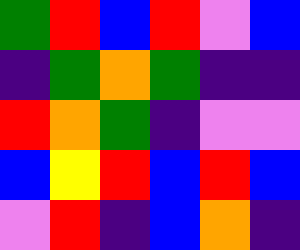[["green", "red", "blue", "red", "violet", "blue"], ["indigo", "green", "orange", "green", "indigo", "indigo"], ["red", "orange", "green", "indigo", "violet", "violet"], ["blue", "yellow", "red", "blue", "red", "blue"], ["violet", "red", "indigo", "blue", "orange", "indigo"]]